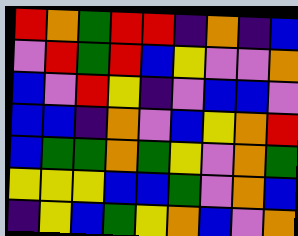[["red", "orange", "green", "red", "red", "indigo", "orange", "indigo", "blue"], ["violet", "red", "green", "red", "blue", "yellow", "violet", "violet", "orange"], ["blue", "violet", "red", "yellow", "indigo", "violet", "blue", "blue", "violet"], ["blue", "blue", "indigo", "orange", "violet", "blue", "yellow", "orange", "red"], ["blue", "green", "green", "orange", "green", "yellow", "violet", "orange", "green"], ["yellow", "yellow", "yellow", "blue", "blue", "green", "violet", "orange", "blue"], ["indigo", "yellow", "blue", "green", "yellow", "orange", "blue", "violet", "orange"]]